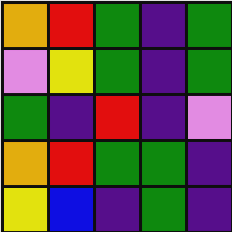[["orange", "red", "green", "indigo", "green"], ["violet", "yellow", "green", "indigo", "green"], ["green", "indigo", "red", "indigo", "violet"], ["orange", "red", "green", "green", "indigo"], ["yellow", "blue", "indigo", "green", "indigo"]]